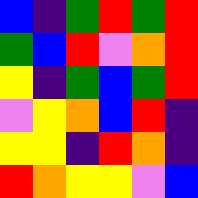[["blue", "indigo", "green", "red", "green", "red"], ["green", "blue", "red", "violet", "orange", "red"], ["yellow", "indigo", "green", "blue", "green", "red"], ["violet", "yellow", "orange", "blue", "red", "indigo"], ["yellow", "yellow", "indigo", "red", "orange", "indigo"], ["red", "orange", "yellow", "yellow", "violet", "blue"]]